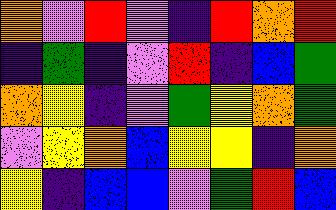[["orange", "violet", "red", "violet", "indigo", "red", "orange", "red"], ["indigo", "green", "indigo", "violet", "red", "indigo", "blue", "green"], ["orange", "yellow", "indigo", "violet", "green", "yellow", "orange", "green"], ["violet", "yellow", "orange", "blue", "yellow", "yellow", "indigo", "orange"], ["yellow", "indigo", "blue", "blue", "violet", "green", "red", "blue"]]